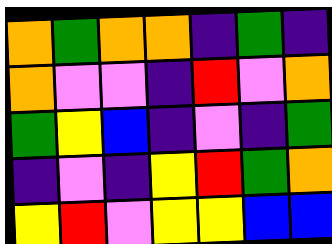[["orange", "green", "orange", "orange", "indigo", "green", "indigo"], ["orange", "violet", "violet", "indigo", "red", "violet", "orange"], ["green", "yellow", "blue", "indigo", "violet", "indigo", "green"], ["indigo", "violet", "indigo", "yellow", "red", "green", "orange"], ["yellow", "red", "violet", "yellow", "yellow", "blue", "blue"]]